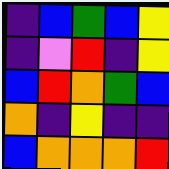[["indigo", "blue", "green", "blue", "yellow"], ["indigo", "violet", "red", "indigo", "yellow"], ["blue", "red", "orange", "green", "blue"], ["orange", "indigo", "yellow", "indigo", "indigo"], ["blue", "orange", "orange", "orange", "red"]]